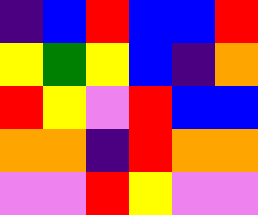[["indigo", "blue", "red", "blue", "blue", "red"], ["yellow", "green", "yellow", "blue", "indigo", "orange"], ["red", "yellow", "violet", "red", "blue", "blue"], ["orange", "orange", "indigo", "red", "orange", "orange"], ["violet", "violet", "red", "yellow", "violet", "violet"]]